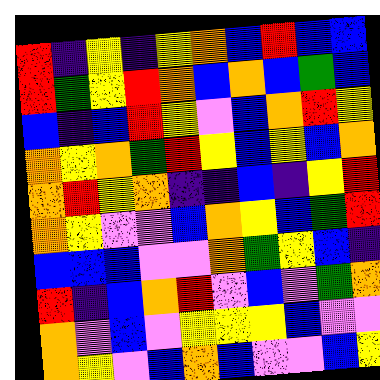[["red", "indigo", "yellow", "indigo", "yellow", "orange", "blue", "red", "blue", "blue"], ["red", "green", "yellow", "red", "orange", "blue", "orange", "blue", "green", "blue"], ["blue", "indigo", "blue", "red", "yellow", "violet", "blue", "orange", "red", "yellow"], ["orange", "yellow", "orange", "green", "red", "yellow", "blue", "yellow", "blue", "orange"], ["orange", "red", "yellow", "orange", "indigo", "indigo", "blue", "indigo", "yellow", "red"], ["orange", "yellow", "violet", "violet", "blue", "orange", "yellow", "blue", "green", "red"], ["blue", "blue", "blue", "violet", "violet", "orange", "green", "yellow", "blue", "indigo"], ["red", "indigo", "blue", "orange", "red", "violet", "blue", "violet", "green", "orange"], ["orange", "violet", "blue", "violet", "yellow", "yellow", "yellow", "blue", "violet", "violet"], ["orange", "yellow", "violet", "blue", "orange", "blue", "violet", "violet", "blue", "yellow"]]